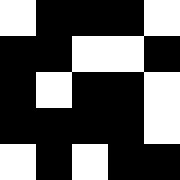[["white", "black", "black", "black", "white"], ["black", "black", "white", "white", "black"], ["black", "white", "black", "black", "white"], ["black", "black", "black", "black", "white"], ["white", "black", "white", "black", "black"]]